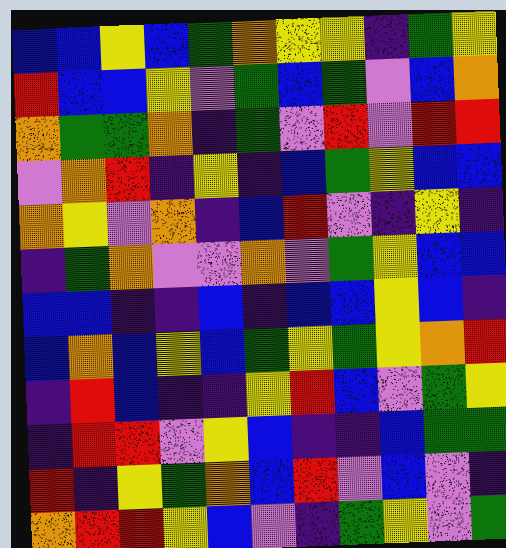[["blue", "blue", "yellow", "blue", "green", "orange", "yellow", "yellow", "indigo", "green", "yellow"], ["red", "blue", "blue", "yellow", "violet", "green", "blue", "green", "violet", "blue", "orange"], ["orange", "green", "green", "orange", "indigo", "green", "violet", "red", "violet", "red", "red"], ["violet", "orange", "red", "indigo", "yellow", "indigo", "blue", "green", "yellow", "blue", "blue"], ["orange", "yellow", "violet", "orange", "indigo", "blue", "red", "violet", "indigo", "yellow", "indigo"], ["indigo", "green", "orange", "violet", "violet", "orange", "violet", "green", "yellow", "blue", "blue"], ["blue", "blue", "indigo", "indigo", "blue", "indigo", "blue", "blue", "yellow", "blue", "indigo"], ["blue", "orange", "blue", "yellow", "blue", "green", "yellow", "green", "yellow", "orange", "red"], ["indigo", "red", "blue", "indigo", "indigo", "yellow", "red", "blue", "violet", "green", "yellow"], ["indigo", "red", "red", "violet", "yellow", "blue", "indigo", "indigo", "blue", "green", "green"], ["red", "indigo", "yellow", "green", "orange", "blue", "red", "violet", "blue", "violet", "indigo"], ["orange", "red", "red", "yellow", "blue", "violet", "indigo", "green", "yellow", "violet", "green"]]